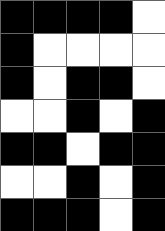[["black", "black", "black", "black", "white"], ["black", "white", "white", "white", "white"], ["black", "white", "black", "black", "white"], ["white", "white", "black", "white", "black"], ["black", "black", "white", "black", "black"], ["white", "white", "black", "white", "black"], ["black", "black", "black", "white", "black"]]